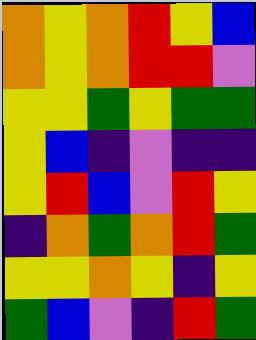[["orange", "yellow", "orange", "red", "yellow", "blue"], ["orange", "yellow", "orange", "red", "red", "violet"], ["yellow", "yellow", "green", "yellow", "green", "green"], ["yellow", "blue", "indigo", "violet", "indigo", "indigo"], ["yellow", "red", "blue", "violet", "red", "yellow"], ["indigo", "orange", "green", "orange", "red", "green"], ["yellow", "yellow", "orange", "yellow", "indigo", "yellow"], ["green", "blue", "violet", "indigo", "red", "green"]]